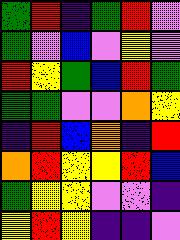[["green", "red", "indigo", "green", "red", "violet"], ["green", "violet", "blue", "violet", "yellow", "violet"], ["red", "yellow", "green", "blue", "red", "green"], ["green", "green", "violet", "violet", "orange", "yellow"], ["indigo", "red", "blue", "orange", "indigo", "red"], ["orange", "red", "yellow", "yellow", "red", "blue"], ["green", "yellow", "yellow", "violet", "violet", "indigo"], ["yellow", "red", "yellow", "indigo", "indigo", "violet"]]